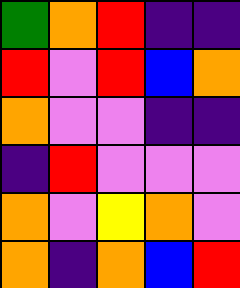[["green", "orange", "red", "indigo", "indigo"], ["red", "violet", "red", "blue", "orange"], ["orange", "violet", "violet", "indigo", "indigo"], ["indigo", "red", "violet", "violet", "violet"], ["orange", "violet", "yellow", "orange", "violet"], ["orange", "indigo", "orange", "blue", "red"]]